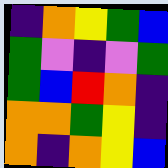[["indigo", "orange", "yellow", "green", "blue"], ["green", "violet", "indigo", "violet", "green"], ["green", "blue", "red", "orange", "indigo"], ["orange", "orange", "green", "yellow", "indigo"], ["orange", "indigo", "orange", "yellow", "blue"]]